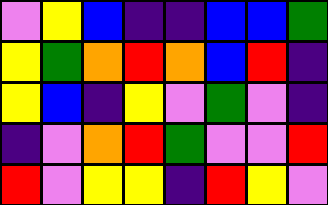[["violet", "yellow", "blue", "indigo", "indigo", "blue", "blue", "green"], ["yellow", "green", "orange", "red", "orange", "blue", "red", "indigo"], ["yellow", "blue", "indigo", "yellow", "violet", "green", "violet", "indigo"], ["indigo", "violet", "orange", "red", "green", "violet", "violet", "red"], ["red", "violet", "yellow", "yellow", "indigo", "red", "yellow", "violet"]]